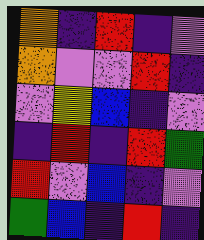[["orange", "indigo", "red", "indigo", "violet"], ["orange", "violet", "violet", "red", "indigo"], ["violet", "yellow", "blue", "indigo", "violet"], ["indigo", "red", "indigo", "red", "green"], ["red", "violet", "blue", "indigo", "violet"], ["green", "blue", "indigo", "red", "indigo"]]